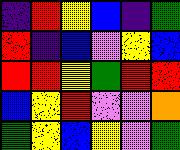[["indigo", "red", "yellow", "blue", "indigo", "green"], ["red", "indigo", "blue", "violet", "yellow", "blue"], ["red", "red", "yellow", "green", "red", "red"], ["blue", "yellow", "red", "violet", "violet", "orange"], ["green", "yellow", "blue", "yellow", "violet", "green"]]